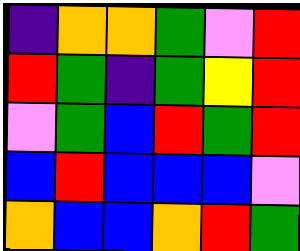[["indigo", "orange", "orange", "green", "violet", "red"], ["red", "green", "indigo", "green", "yellow", "red"], ["violet", "green", "blue", "red", "green", "red"], ["blue", "red", "blue", "blue", "blue", "violet"], ["orange", "blue", "blue", "orange", "red", "green"]]